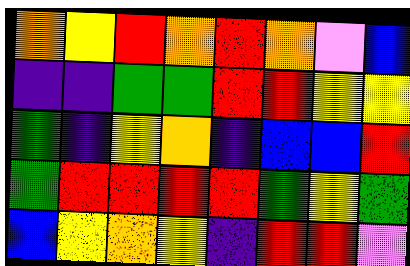[["orange", "yellow", "red", "orange", "red", "orange", "violet", "blue"], ["indigo", "indigo", "green", "green", "red", "red", "yellow", "yellow"], ["green", "indigo", "yellow", "orange", "indigo", "blue", "blue", "red"], ["green", "red", "red", "red", "red", "green", "yellow", "green"], ["blue", "yellow", "orange", "yellow", "indigo", "red", "red", "violet"]]